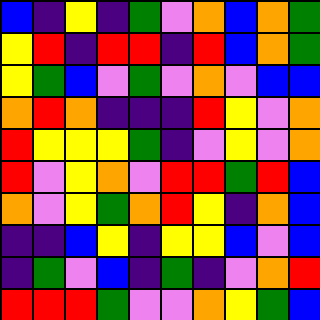[["blue", "indigo", "yellow", "indigo", "green", "violet", "orange", "blue", "orange", "green"], ["yellow", "red", "indigo", "red", "red", "indigo", "red", "blue", "orange", "green"], ["yellow", "green", "blue", "violet", "green", "violet", "orange", "violet", "blue", "blue"], ["orange", "red", "orange", "indigo", "indigo", "indigo", "red", "yellow", "violet", "orange"], ["red", "yellow", "yellow", "yellow", "green", "indigo", "violet", "yellow", "violet", "orange"], ["red", "violet", "yellow", "orange", "violet", "red", "red", "green", "red", "blue"], ["orange", "violet", "yellow", "green", "orange", "red", "yellow", "indigo", "orange", "blue"], ["indigo", "indigo", "blue", "yellow", "indigo", "yellow", "yellow", "blue", "violet", "blue"], ["indigo", "green", "violet", "blue", "indigo", "green", "indigo", "violet", "orange", "red"], ["red", "red", "red", "green", "violet", "violet", "orange", "yellow", "green", "blue"]]